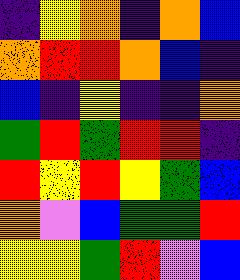[["indigo", "yellow", "orange", "indigo", "orange", "blue"], ["orange", "red", "red", "orange", "blue", "indigo"], ["blue", "indigo", "yellow", "indigo", "indigo", "orange"], ["green", "red", "green", "red", "red", "indigo"], ["red", "yellow", "red", "yellow", "green", "blue"], ["orange", "violet", "blue", "green", "green", "red"], ["yellow", "yellow", "green", "red", "violet", "blue"]]